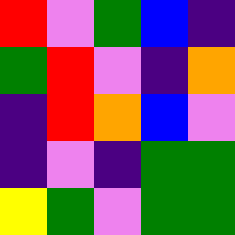[["red", "violet", "green", "blue", "indigo"], ["green", "red", "violet", "indigo", "orange"], ["indigo", "red", "orange", "blue", "violet"], ["indigo", "violet", "indigo", "green", "green"], ["yellow", "green", "violet", "green", "green"]]